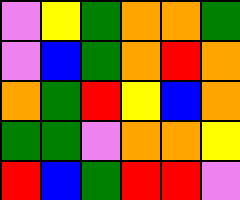[["violet", "yellow", "green", "orange", "orange", "green"], ["violet", "blue", "green", "orange", "red", "orange"], ["orange", "green", "red", "yellow", "blue", "orange"], ["green", "green", "violet", "orange", "orange", "yellow"], ["red", "blue", "green", "red", "red", "violet"]]